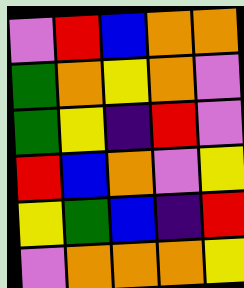[["violet", "red", "blue", "orange", "orange"], ["green", "orange", "yellow", "orange", "violet"], ["green", "yellow", "indigo", "red", "violet"], ["red", "blue", "orange", "violet", "yellow"], ["yellow", "green", "blue", "indigo", "red"], ["violet", "orange", "orange", "orange", "yellow"]]